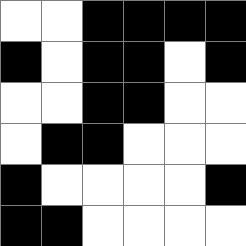[["white", "white", "black", "black", "black", "black"], ["black", "white", "black", "black", "white", "black"], ["white", "white", "black", "black", "white", "white"], ["white", "black", "black", "white", "white", "white"], ["black", "white", "white", "white", "white", "black"], ["black", "black", "white", "white", "white", "white"]]